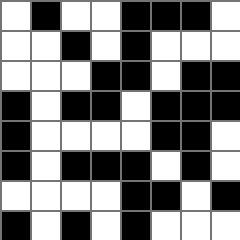[["white", "black", "white", "white", "black", "black", "black", "white"], ["white", "white", "black", "white", "black", "white", "white", "white"], ["white", "white", "white", "black", "black", "white", "black", "black"], ["black", "white", "black", "black", "white", "black", "black", "black"], ["black", "white", "white", "white", "white", "black", "black", "white"], ["black", "white", "black", "black", "black", "white", "black", "white"], ["white", "white", "white", "white", "black", "black", "white", "black"], ["black", "white", "black", "white", "black", "white", "white", "white"]]